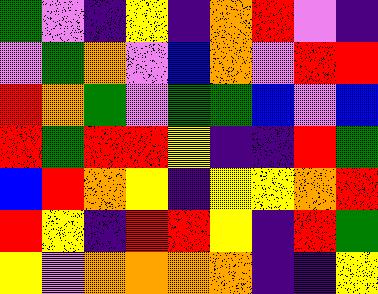[["green", "violet", "indigo", "yellow", "indigo", "orange", "red", "violet", "indigo"], ["violet", "green", "orange", "violet", "blue", "orange", "violet", "red", "red"], ["red", "orange", "green", "violet", "green", "green", "blue", "violet", "blue"], ["red", "green", "red", "red", "yellow", "indigo", "indigo", "red", "green"], ["blue", "red", "orange", "yellow", "indigo", "yellow", "yellow", "orange", "red"], ["red", "yellow", "indigo", "red", "red", "yellow", "indigo", "red", "green"], ["yellow", "violet", "orange", "orange", "orange", "orange", "indigo", "indigo", "yellow"]]